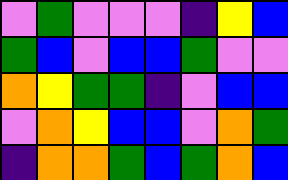[["violet", "green", "violet", "violet", "violet", "indigo", "yellow", "blue"], ["green", "blue", "violet", "blue", "blue", "green", "violet", "violet"], ["orange", "yellow", "green", "green", "indigo", "violet", "blue", "blue"], ["violet", "orange", "yellow", "blue", "blue", "violet", "orange", "green"], ["indigo", "orange", "orange", "green", "blue", "green", "orange", "blue"]]